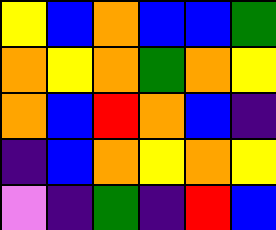[["yellow", "blue", "orange", "blue", "blue", "green"], ["orange", "yellow", "orange", "green", "orange", "yellow"], ["orange", "blue", "red", "orange", "blue", "indigo"], ["indigo", "blue", "orange", "yellow", "orange", "yellow"], ["violet", "indigo", "green", "indigo", "red", "blue"]]